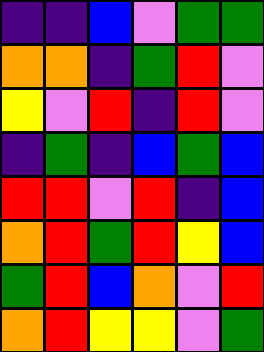[["indigo", "indigo", "blue", "violet", "green", "green"], ["orange", "orange", "indigo", "green", "red", "violet"], ["yellow", "violet", "red", "indigo", "red", "violet"], ["indigo", "green", "indigo", "blue", "green", "blue"], ["red", "red", "violet", "red", "indigo", "blue"], ["orange", "red", "green", "red", "yellow", "blue"], ["green", "red", "blue", "orange", "violet", "red"], ["orange", "red", "yellow", "yellow", "violet", "green"]]